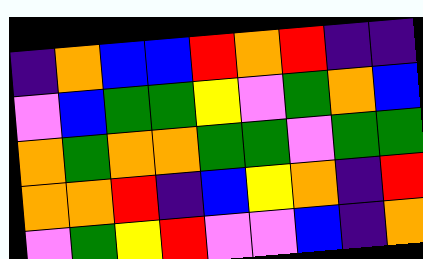[["indigo", "orange", "blue", "blue", "red", "orange", "red", "indigo", "indigo"], ["violet", "blue", "green", "green", "yellow", "violet", "green", "orange", "blue"], ["orange", "green", "orange", "orange", "green", "green", "violet", "green", "green"], ["orange", "orange", "red", "indigo", "blue", "yellow", "orange", "indigo", "red"], ["violet", "green", "yellow", "red", "violet", "violet", "blue", "indigo", "orange"]]